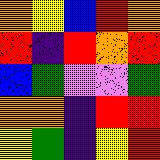[["orange", "yellow", "blue", "red", "orange"], ["red", "indigo", "red", "orange", "red"], ["blue", "green", "violet", "violet", "green"], ["orange", "orange", "indigo", "red", "red"], ["yellow", "green", "indigo", "yellow", "red"]]